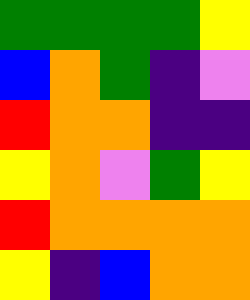[["green", "green", "green", "green", "yellow"], ["blue", "orange", "green", "indigo", "violet"], ["red", "orange", "orange", "indigo", "indigo"], ["yellow", "orange", "violet", "green", "yellow"], ["red", "orange", "orange", "orange", "orange"], ["yellow", "indigo", "blue", "orange", "orange"]]